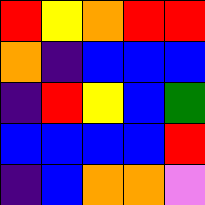[["red", "yellow", "orange", "red", "red"], ["orange", "indigo", "blue", "blue", "blue"], ["indigo", "red", "yellow", "blue", "green"], ["blue", "blue", "blue", "blue", "red"], ["indigo", "blue", "orange", "orange", "violet"]]